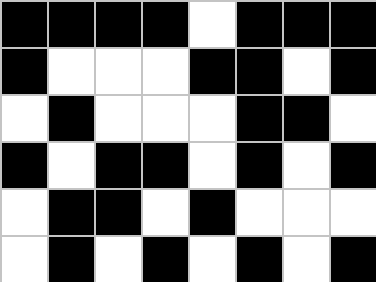[["black", "black", "black", "black", "white", "black", "black", "black"], ["black", "white", "white", "white", "black", "black", "white", "black"], ["white", "black", "white", "white", "white", "black", "black", "white"], ["black", "white", "black", "black", "white", "black", "white", "black"], ["white", "black", "black", "white", "black", "white", "white", "white"], ["white", "black", "white", "black", "white", "black", "white", "black"]]